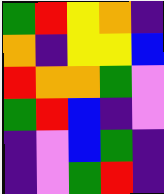[["green", "red", "yellow", "orange", "indigo"], ["orange", "indigo", "yellow", "yellow", "blue"], ["red", "orange", "orange", "green", "violet"], ["green", "red", "blue", "indigo", "violet"], ["indigo", "violet", "blue", "green", "indigo"], ["indigo", "violet", "green", "red", "indigo"]]